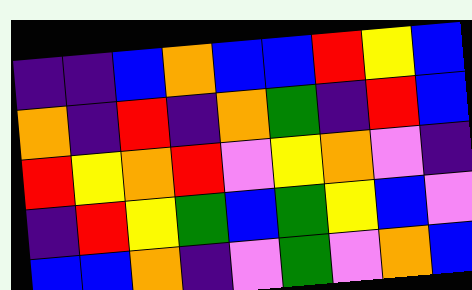[["indigo", "indigo", "blue", "orange", "blue", "blue", "red", "yellow", "blue"], ["orange", "indigo", "red", "indigo", "orange", "green", "indigo", "red", "blue"], ["red", "yellow", "orange", "red", "violet", "yellow", "orange", "violet", "indigo"], ["indigo", "red", "yellow", "green", "blue", "green", "yellow", "blue", "violet"], ["blue", "blue", "orange", "indigo", "violet", "green", "violet", "orange", "blue"]]